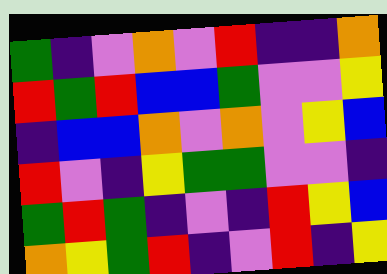[["green", "indigo", "violet", "orange", "violet", "red", "indigo", "indigo", "orange"], ["red", "green", "red", "blue", "blue", "green", "violet", "violet", "yellow"], ["indigo", "blue", "blue", "orange", "violet", "orange", "violet", "yellow", "blue"], ["red", "violet", "indigo", "yellow", "green", "green", "violet", "violet", "indigo"], ["green", "red", "green", "indigo", "violet", "indigo", "red", "yellow", "blue"], ["orange", "yellow", "green", "red", "indigo", "violet", "red", "indigo", "yellow"]]